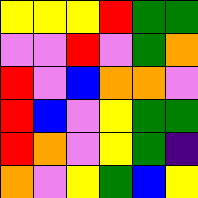[["yellow", "yellow", "yellow", "red", "green", "green"], ["violet", "violet", "red", "violet", "green", "orange"], ["red", "violet", "blue", "orange", "orange", "violet"], ["red", "blue", "violet", "yellow", "green", "green"], ["red", "orange", "violet", "yellow", "green", "indigo"], ["orange", "violet", "yellow", "green", "blue", "yellow"]]